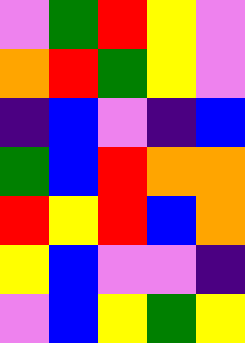[["violet", "green", "red", "yellow", "violet"], ["orange", "red", "green", "yellow", "violet"], ["indigo", "blue", "violet", "indigo", "blue"], ["green", "blue", "red", "orange", "orange"], ["red", "yellow", "red", "blue", "orange"], ["yellow", "blue", "violet", "violet", "indigo"], ["violet", "blue", "yellow", "green", "yellow"]]